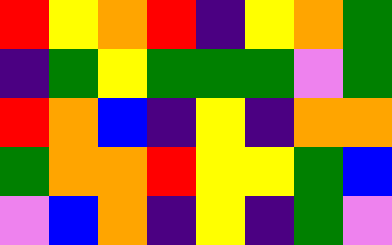[["red", "yellow", "orange", "red", "indigo", "yellow", "orange", "green"], ["indigo", "green", "yellow", "green", "green", "green", "violet", "green"], ["red", "orange", "blue", "indigo", "yellow", "indigo", "orange", "orange"], ["green", "orange", "orange", "red", "yellow", "yellow", "green", "blue"], ["violet", "blue", "orange", "indigo", "yellow", "indigo", "green", "violet"]]